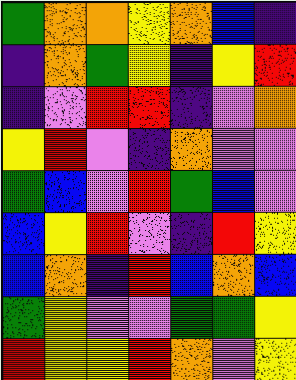[["green", "orange", "orange", "yellow", "orange", "blue", "indigo"], ["indigo", "orange", "green", "yellow", "indigo", "yellow", "red"], ["indigo", "violet", "red", "red", "indigo", "violet", "orange"], ["yellow", "red", "violet", "indigo", "orange", "violet", "violet"], ["green", "blue", "violet", "red", "green", "blue", "violet"], ["blue", "yellow", "red", "violet", "indigo", "red", "yellow"], ["blue", "orange", "indigo", "red", "blue", "orange", "blue"], ["green", "yellow", "violet", "violet", "green", "green", "yellow"], ["red", "yellow", "yellow", "red", "orange", "violet", "yellow"]]